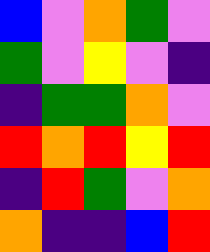[["blue", "violet", "orange", "green", "violet"], ["green", "violet", "yellow", "violet", "indigo"], ["indigo", "green", "green", "orange", "violet"], ["red", "orange", "red", "yellow", "red"], ["indigo", "red", "green", "violet", "orange"], ["orange", "indigo", "indigo", "blue", "red"]]